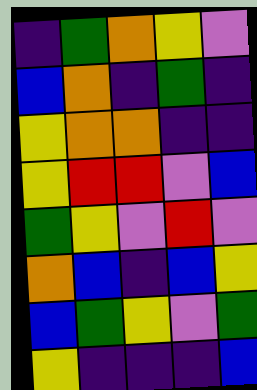[["indigo", "green", "orange", "yellow", "violet"], ["blue", "orange", "indigo", "green", "indigo"], ["yellow", "orange", "orange", "indigo", "indigo"], ["yellow", "red", "red", "violet", "blue"], ["green", "yellow", "violet", "red", "violet"], ["orange", "blue", "indigo", "blue", "yellow"], ["blue", "green", "yellow", "violet", "green"], ["yellow", "indigo", "indigo", "indigo", "blue"]]